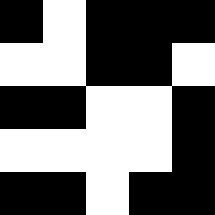[["black", "white", "black", "black", "black"], ["white", "white", "black", "black", "white"], ["black", "black", "white", "white", "black"], ["white", "white", "white", "white", "black"], ["black", "black", "white", "black", "black"]]